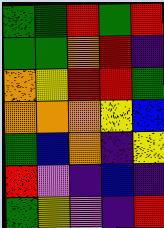[["green", "green", "red", "green", "red"], ["green", "green", "orange", "red", "indigo"], ["orange", "yellow", "red", "red", "green"], ["orange", "orange", "orange", "yellow", "blue"], ["green", "blue", "orange", "indigo", "yellow"], ["red", "violet", "indigo", "blue", "indigo"], ["green", "yellow", "violet", "indigo", "red"]]